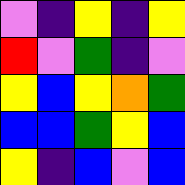[["violet", "indigo", "yellow", "indigo", "yellow"], ["red", "violet", "green", "indigo", "violet"], ["yellow", "blue", "yellow", "orange", "green"], ["blue", "blue", "green", "yellow", "blue"], ["yellow", "indigo", "blue", "violet", "blue"]]